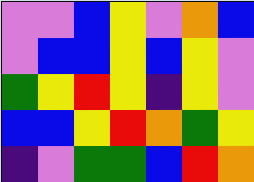[["violet", "violet", "blue", "yellow", "violet", "orange", "blue"], ["violet", "blue", "blue", "yellow", "blue", "yellow", "violet"], ["green", "yellow", "red", "yellow", "indigo", "yellow", "violet"], ["blue", "blue", "yellow", "red", "orange", "green", "yellow"], ["indigo", "violet", "green", "green", "blue", "red", "orange"]]